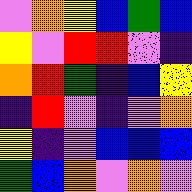[["violet", "orange", "yellow", "blue", "green", "blue"], ["yellow", "violet", "red", "red", "violet", "indigo"], ["orange", "red", "green", "indigo", "blue", "yellow"], ["indigo", "red", "violet", "indigo", "violet", "orange"], ["yellow", "indigo", "violet", "blue", "blue", "blue"], ["green", "blue", "orange", "violet", "orange", "violet"]]